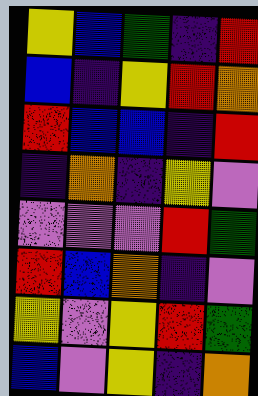[["yellow", "blue", "green", "indigo", "red"], ["blue", "indigo", "yellow", "red", "orange"], ["red", "blue", "blue", "indigo", "red"], ["indigo", "orange", "indigo", "yellow", "violet"], ["violet", "violet", "violet", "red", "green"], ["red", "blue", "orange", "indigo", "violet"], ["yellow", "violet", "yellow", "red", "green"], ["blue", "violet", "yellow", "indigo", "orange"]]